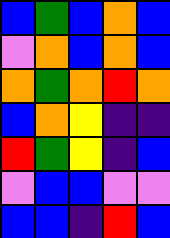[["blue", "green", "blue", "orange", "blue"], ["violet", "orange", "blue", "orange", "blue"], ["orange", "green", "orange", "red", "orange"], ["blue", "orange", "yellow", "indigo", "indigo"], ["red", "green", "yellow", "indigo", "blue"], ["violet", "blue", "blue", "violet", "violet"], ["blue", "blue", "indigo", "red", "blue"]]